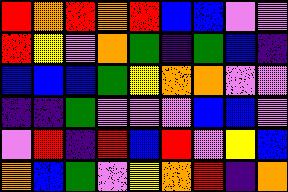[["red", "orange", "red", "orange", "red", "blue", "blue", "violet", "violet"], ["red", "yellow", "violet", "orange", "green", "indigo", "green", "blue", "indigo"], ["blue", "blue", "blue", "green", "yellow", "orange", "orange", "violet", "violet"], ["indigo", "indigo", "green", "violet", "violet", "violet", "blue", "blue", "violet"], ["violet", "red", "indigo", "red", "blue", "red", "violet", "yellow", "blue"], ["orange", "blue", "green", "violet", "yellow", "orange", "red", "indigo", "orange"]]